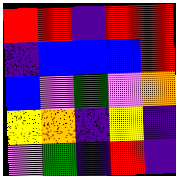[["red", "red", "indigo", "red", "red"], ["indigo", "blue", "blue", "blue", "red"], ["blue", "violet", "green", "violet", "orange"], ["yellow", "orange", "indigo", "yellow", "indigo"], ["violet", "green", "indigo", "red", "indigo"]]